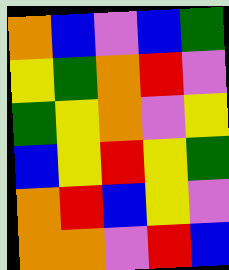[["orange", "blue", "violet", "blue", "green"], ["yellow", "green", "orange", "red", "violet"], ["green", "yellow", "orange", "violet", "yellow"], ["blue", "yellow", "red", "yellow", "green"], ["orange", "red", "blue", "yellow", "violet"], ["orange", "orange", "violet", "red", "blue"]]